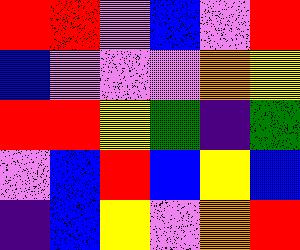[["red", "red", "violet", "blue", "violet", "red"], ["blue", "violet", "violet", "violet", "orange", "yellow"], ["red", "red", "yellow", "green", "indigo", "green"], ["violet", "blue", "red", "blue", "yellow", "blue"], ["indigo", "blue", "yellow", "violet", "orange", "red"]]